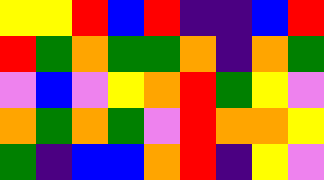[["yellow", "yellow", "red", "blue", "red", "indigo", "indigo", "blue", "red"], ["red", "green", "orange", "green", "green", "orange", "indigo", "orange", "green"], ["violet", "blue", "violet", "yellow", "orange", "red", "green", "yellow", "violet"], ["orange", "green", "orange", "green", "violet", "red", "orange", "orange", "yellow"], ["green", "indigo", "blue", "blue", "orange", "red", "indigo", "yellow", "violet"]]